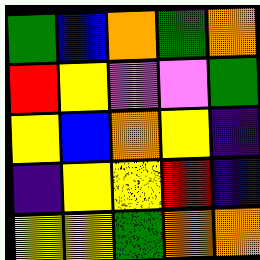[["green", "blue", "orange", "green", "orange"], ["red", "yellow", "violet", "violet", "green"], ["yellow", "blue", "orange", "yellow", "indigo"], ["indigo", "yellow", "yellow", "red", "indigo"], ["yellow", "yellow", "green", "orange", "orange"]]